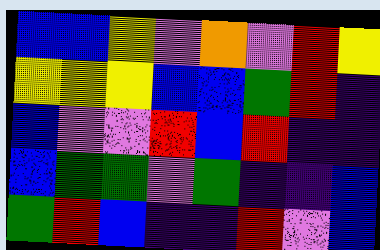[["blue", "blue", "yellow", "violet", "orange", "violet", "red", "yellow"], ["yellow", "yellow", "yellow", "blue", "blue", "green", "red", "indigo"], ["blue", "violet", "violet", "red", "blue", "red", "indigo", "indigo"], ["blue", "green", "green", "violet", "green", "indigo", "indigo", "blue"], ["green", "red", "blue", "indigo", "indigo", "red", "violet", "blue"]]